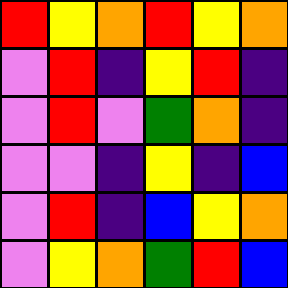[["red", "yellow", "orange", "red", "yellow", "orange"], ["violet", "red", "indigo", "yellow", "red", "indigo"], ["violet", "red", "violet", "green", "orange", "indigo"], ["violet", "violet", "indigo", "yellow", "indigo", "blue"], ["violet", "red", "indigo", "blue", "yellow", "orange"], ["violet", "yellow", "orange", "green", "red", "blue"]]